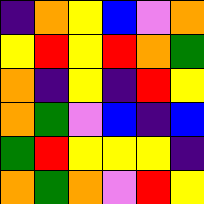[["indigo", "orange", "yellow", "blue", "violet", "orange"], ["yellow", "red", "yellow", "red", "orange", "green"], ["orange", "indigo", "yellow", "indigo", "red", "yellow"], ["orange", "green", "violet", "blue", "indigo", "blue"], ["green", "red", "yellow", "yellow", "yellow", "indigo"], ["orange", "green", "orange", "violet", "red", "yellow"]]